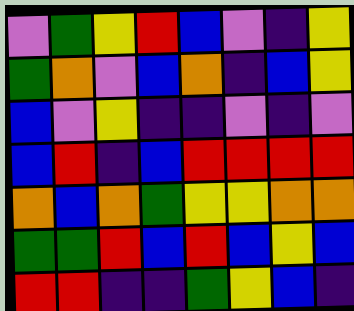[["violet", "green", "yellow", "red", "blue", "violet", "indigo", "yellow"], ["green", "orange", "violet", "blue", "orange", "indigo", "blue", "yellow"], ["blue", "violet", "yellow", "indigo", "indigo", "violet", "indigo", "violet"], ["blue", "red", "indigo", "blue", "red", "red", "red", "red"], ["orange", "blue", "orange", "green", "yellow", "yellow", "orange", "orange"], ["green", "green", "red", "blue", "red", "blue", "yellow", "blue"], ["red", "red", "indigo", "indigo", "green", "yellow", "blue", "indigo"]]